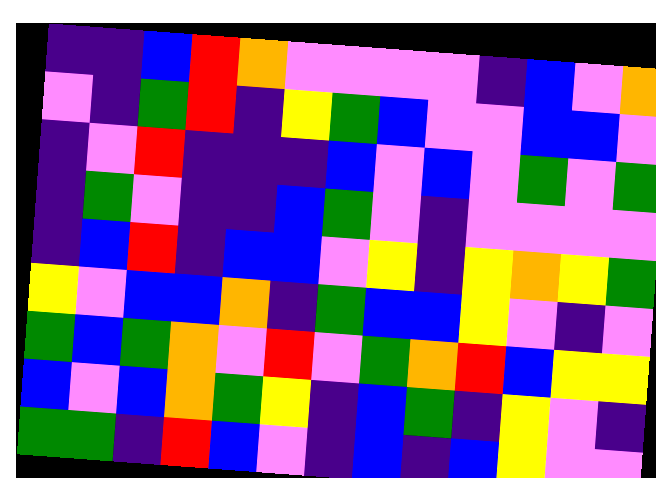[["indigo", "indigo", "blue", "red", "orange", "violet", "violet", "violet", "violet", "indigo", "blue", "violet", "orange"], ["violet", "indigo", "green", "red", "indigo", "yellow", "green", "blue", "violet", "violet", "blue", "blue", "violet"], ["indigo", "violet", "red", "indigo", "indigo", "indigo", "blue", "violet", "blue", "violet", "green", "violet", "green"], ["indigo", "green", "violet", "indigo", "indigo", "blue", "green", "violet", "indigo", "violet", "violet", "violet", "violet"], ["indigo", "blue", "red", "indigo", "blue", "blue", "violet", "yellow", "indigo", "yellow", "orange", "yellow", "green"], ["yellow", "violet", "blue", "blue", "orange", "indigo", "green", "blue", "blue", "yellow", "violet", "indigo", "violet"], ["green", "blue", "green", "orange", "violet", "red", "violet", "green", "orange", "red", "blue", "yellow", "yellow"], ["blue", "violet", "blue", "orange", "green", "yellow", "indigo", "blue", "green", "indigo", "yellow", "violet", "indigo"], ["green", "green", "indigo", "red", "blue", "violet", "indigo", "blue", "indigo", "blue", "yellow", "violet", "violet"]]